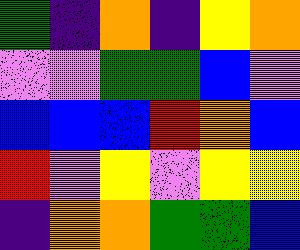[["green", "indigo", "orange", "indigo", "yellow", "orange"], ["violet", "violet", "green", "green", "blue", "violet"], ["blue", "blue", "blue", "red", "orange", "blue"], ["red", "violet", "yellow", "violet", "yellow", "yellow"], ["indigo", "orange", "orange", "green", "green", "blue"]]